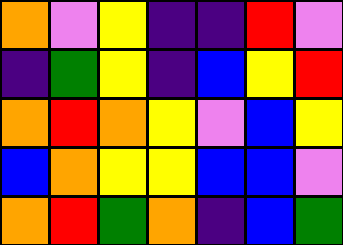[["orange", "violet", "yellow", "indigo", "indigo", "red", "violet"], ["indigo", "green", "yellow", "indigo", "blue", "yellow", "red"], ["orange", "red", "orange", "yellow", "violet", "blue", "yellow"], ["blue", "orange", "yellow", "yellow", "blue", "blue", "violet"], ["orange", "red", "green", "orange", "indigo", "blue", "green"]]